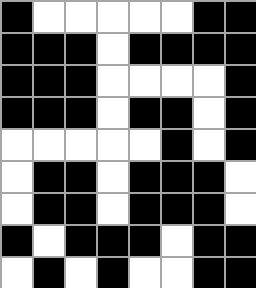[["black", "white", "white", "white", "white", "white", "black", "black"], ["black", "black", "black", "white", "black", "black", "black", "black"], ["black", "black", "black", "white", "white", "white", "white", "black"], ["black", "black", "black", "white", "black", "black", "white", "black"], ["white", "white", "white", "white", "white", "black", "white", "black"], ["white", "black", "black", "white", "black", "black", "black", "white"], ["white", "black", "black", "white", "black", "black", "black", "white"], ["black", "white", "black", "black", "black", "white", "black", "black"], ["white", "black", "white", "black", "white", "white", "black", "black"]]